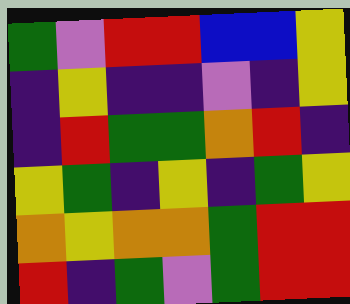[["green", "violet", "red", "red", "blue", "blue", "yellow"], ["indigo", "yellow", "indigo", "indigo", "violet", "indigo", "yellow"], ["indigo", "red", "green", "green", "orange", "red", "indigo"], ["yellow", "green", "indigo", "yellow", "indigo", "green", "yellow"], ["orange", "yellow", "orange", "orange", "green", "red", "red"], ["red", "indigo", "green", "violet", "green", "red", "red"]]